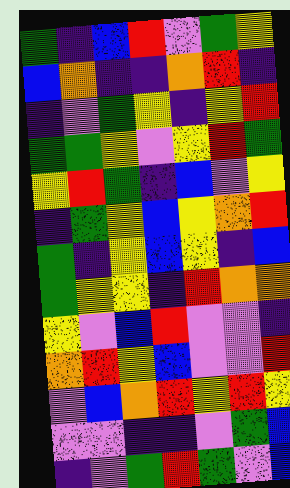[["green", "indigo", "blue", "red", "violet", "green", "yellow"], ["blue", "orange", "indigo", "indigo", "orange", "red", "indigo"], ["indigo", "violet", "green", "yellow", "indigo", "yellow", "red"], ["green", "green", "yellow", "violet", "yellow", "red", "green"], ["yellow", "red", "green", "indigo", "blue", "violet", "yellow"], ["indigo", "green", "yellow", "blue", "yellow", "orange", "red"], ["green", "indigo", "yellow", "blue", "yellow", "indigo", "blue"], ["green", "yellow", "yellow", "indigo", "red", "orange", "orange"], ["yellow", "violet", "blue", "red", "violet", "violet", "indigo"], ["orange", "red", "yellow", "blue", "violet", "violet", "red"], ["violet", "blue", "orange", "red", "yellow", "red", "yellow"], ["violet", "violet", "indigo", "indigo", "violet", "green", "blue"], ["indigo", "violet", "green", "red", "green", "violet", "blue"]]